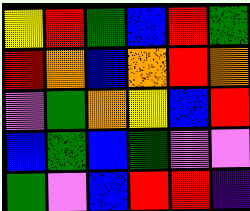[["yellow", "red", "green", "blue", "red", "green"], ["red", "orange", "blue", "orange", "red", "orange"], ["violet", "green", "orange", "yellow", "blue", "red"], ["blue", "green", "blue", "green", "violet", "violet"], ["green", "violet", "blue", "red", "red", "indigo"]]